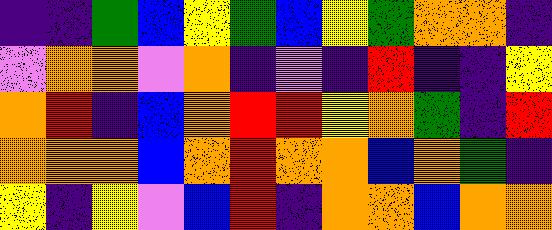[["indigo", "indigo", "green", "blue", "yellow", "green", "blue", "yellow", "green", "orange", "orange", "indigo"], ["violet", "orange", "orange", "violet", "orange", "indigo", "violet", "indigo", "red", "indigo", "indigo", "yellow"], ["orange", "red", "indigo", "blue", "orange", "red", "red", "yellow", "orange", "green", "indigo", "red"], ["orange", "orange", "orange", "blue", "orange", "red", "orange", "orange", "blue", "orange", "green", "indigo"], ["yellow", "indigo", "yellow", "violet", "blue", "red", "indigo", "orange", "orange", "blue", "orange", "orange"]]